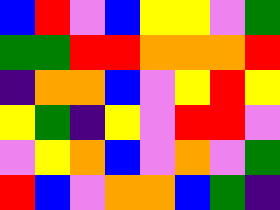[["blue", "red", "violet", "blue", "yellow", "yellow", "violet", "green"], ["green", "green", "red", "red", "orange", "orange", "orange", "red"], ["indigo", "orange", "orange", "blue", "violet", "yellow", "red", "yellow"], ["yellow", "green", "indigo", "yellow", "violet", "red", "red", "violet"], ["violet", "yellow", "orange", "blue", "violet", "orange", "violet", "green"], ["red", "blue", "violet", "orange", "orange", "blue", "green", "indigo"]]